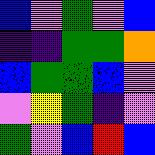[["blue", "violet", "green", "violet", "blue"], ["indigo", "indigo", "green", "green", "orange"], ["blue", "green", "green", "blue", "violet"], ["violet", "yellow", "green", "indigo", "violet"], ["green", "violet", "blue", "red", "blue"]]